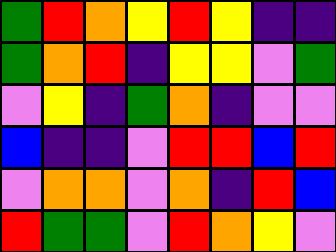[["green", "red", "orange", "yellow", "red", "yellow", "indigo", "indigo"], ["green", "orange", "red", "indigo", "yellow", "yellow", "violet", "green"], ["violet", "yellow", "indigo", "green", "orange", "indigo", "violet", "violet"], ["blue", "indigo", "indigo", "violet", "red", "red", "blue", "red"], ["violet", "orange", "orange", "violet", "orange", "indigo", "red", "blue"], ["red", "green", "green", "violet", "red", "orange", "yellow", "violet"]]